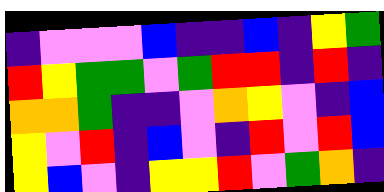[["indigo", "violet", "violet", "violet", "blue", "indigo", "indigo", "blue", "indigo", "yellow", "green"], ["red", "yellow", "green", "green", "violet", "green", "red", "red", "indigo", "red", "indigo"], ["orange", "orange", "green", "indigo", "indigo", "violet", "orange", "yellow", "violet", "indigo", "blue"], ["yellow", "violet", "red", "indigo", "blue", "violet", "indigo", "red", "violet", "red", "blue"], ["yellow", "blue", "violet", "indigo", "yellow", "yellow", "red", "violet", "green", "orange", "indigo"]]